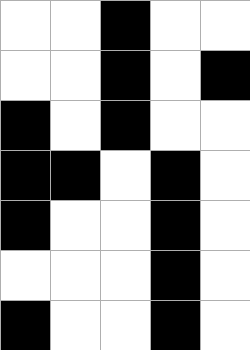[["white", "white", "black", "white", "white"], ["white", "white", "black", "white", "black"], ["black", "white", "black", "white", "white"], ["black", "black", "white", "black", "white"], ["black", "white", "white", "black", "white"], ["white", "white", "white", "black", "white"], ["black", "white", "white", "black", "white"]]